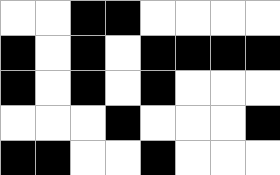[["white", "white", "black", "black", "white", "white", "white", "white"], ["black", "white", "black", "white", "black", "black", "black", "black"], ["black", "white", "black", "white", "black", "white", "white", "white"], ["white", "white", "white", "black", "white", "white", "white", "black"], ["black", "black", "white", "white", "black", "white", "white", "white"]]